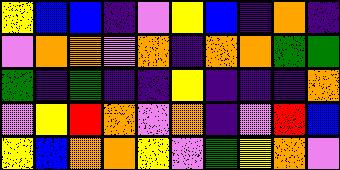[["yellow", "blue", "blue", "indigo", "violet", "yellow", "blue", "indigo", "orange", "indigo"], ["violet", "orange", "orange", "violet", "orange", "indigo", "orange", "orange", "green", "green"], ["green", "indigo", "green", "indigo", "indigo", "yellow", "indigo", "indigo", "indigo", "orange"], ["violet", "yellow", "red", "orange", "violet", "orange", "indigo", "violet", "red", "blue"], ["yellow", "blue", "orange", "orange", "yellow", "violet", "green", "yellow", "orange", "violet"]]